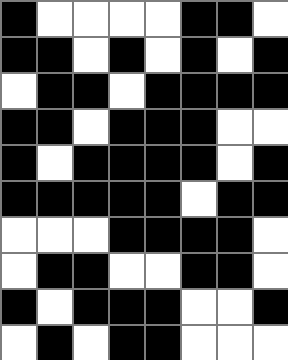[["black", "white", "white", "white", "white", "black", "black", "white"], ["black", "black", "white", "black", "white", "black", "white", "black"], ["white", "black", "black", "white", "black", "black", "black", "black"], ["black", "black", "white", "black", "black", "black", "white", "white"], ["black", "white", "black", "black", "black", "black", "white", "black"], ["black", "black", "black", "black", "black", "white", "black", "black"], ["white", "white", "white", "black", "black", "black", "black", "white"], ["white", "black", "black", "white", "white", "black", "black", "white"], ["black", "white", "black", "black", "black", "white", "white", "black"], ["white", "black", "white", "black", "black", "white", "white", "white"]]